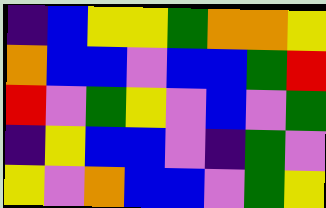[["indigo", "blue", "yellow", "yellow", "green", "orange", "orange", "yellow"], ["orange", "blue", "blue", "violet", "blue", "blue", "green", "red"], ["red", "violet", "green", "yellow", "violet", "blue", "violet", "green"], ["indigo", "yellow", "blue", "blue", "violet", "indigo", "green", "violet"], ["yellow", "violet", "orange", "blue", "blue", "violet", "green", "yellow"]]